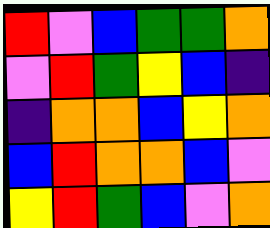[["red", "violet", "blue", "green", "green", "orange"], ["violet", "red", "green", "yellow", "blue", "indigo"], ["indigo", "orange", "orange", "blue", "yellow", "orange"], ["blue", "red", "orange", "orange", "blue", "violet"], ["yellow", "red", "green", "blue", "violet", "orange"]]